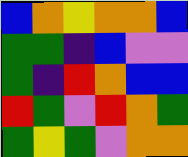[["blue", "orange", "yellow", "orange", "orange", "blue"], ["green", "green", "indigo", "blue", "violet", "violet"], ["green", "indigo", "red", "orange", "blue", "blue"], ["red", "green", "violet", "red", "orange", "green"], ["green", "yellow", "green", "violet", "orange", "orange"]]